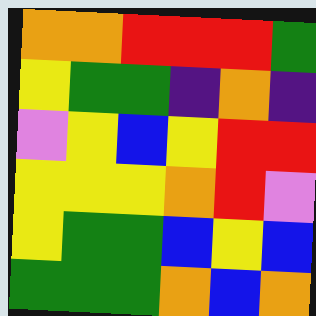[["orange", "orange", "red", "red", "red", "green"], ["yellow", "green", "green", "indigo", "orange", "indigo"], ["violet", "yellow", "blue", "yellow", "red", "red"], ["yellow", "yellow", "yellow", "orange", "red", "violet"], ["yellow", "green", "green", "blue", "yellow", "blue"], ["green", "green", "green", "orange", "blue", "orange"]]